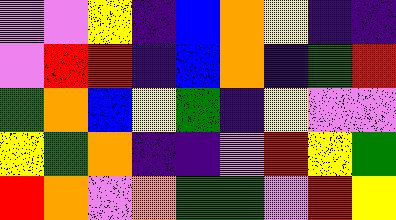[["violet", "violet", "yellow", "indigo", "blue", "orange", "yellow", "indigo", "indigo"], ["violet", "red", "red", "indigo", "blue", "orange", "indigo", "green", "red"], ["green", "orange", "blue", "yellow", "green", "indigo", "yellow", "violet", "violet"], ["yellow", "green", "orange", "indigo", "indigo", "violet", "red", "yellow", "green"], ["red", "orange", "violet", "orange", "green", "green", "violet", "red", "yellow"]]